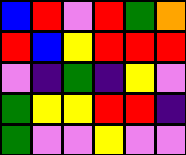[["blue", "red", "violet", "red", "green", "orange"], ["red", "blue", "yellow", "red", "red", "red"], ["violet", "indigo", "green", "indigo", "yellow", "violet"], ["green", "yellow", "yellow", "red", "red", "indigo"], ["green", "violet", "violet", "yellow", "violet", "violet"]]